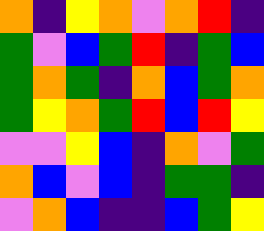[["orange", "indigo", "yellow", "orange", "violet", "orange", "red", "indigo"], ["green", "violet", "blue", "green", "red", "indigo", "green", "blue"], ["green", "orange", "green", "indigo", "orange", "blue", "green", "orange"], ["green", "yellow", "orange", "green", "red", "blue", "red", "yellow"], ["violet", "violet", "yellow", "blue", "indigo", "orange", "violet", "green"], ["orange", "blue", "violet", "blue", "indigo", "green", "green", "indigo"], ["violet", "orange", "blue", "indigo", "indigo", "blue", "green", "yellow"]]